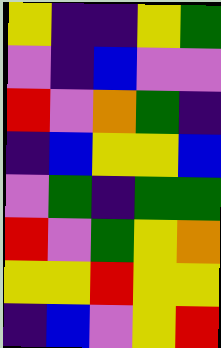[["yellow", "indigo", "indigo", "yellow", "green"], ["violet", "indigo", "blue", "violet", "violet"], ["red", "violet", "orange", "green", "indigo"], ["indigo", "blue", "yellow", "yellow", "blue"], ["violet", "green", "indigo", "green", "green"], ["red", "violet", "green", "yellow", "orange"], ["yellow", "yellow", "red", "yellow", "yellow"], ["indigo", "blue", "violet", "yellow", "red"]]